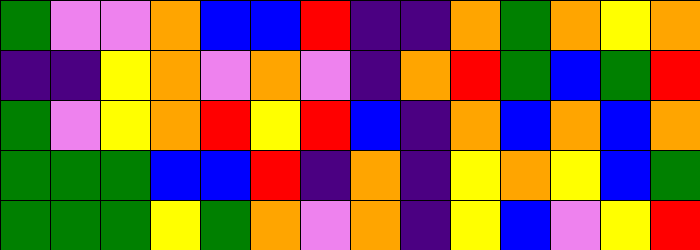[["green", "violet", "violet", "orange", "blue", "blue", "red", "indigo", "indigo", "orange", "green", "orange", "yellow", "orange"], ["indigo", "indigo", "yellow", "orange", "violet", "orange", "violet", "indigo", "orange", "red", "green", "blue", "green", "red"], ["green", "violet", "yellow", "orange", "red", "yellow", "red", "blue", "indigo", "orange", "blue", "orange", "blue", "orange"], ["green", "green", "green", "blue", "blue", "red", "indigo", "orange", "indigo", "yellow", "orange", "yellow", "blue", "green"], ["green", "green", "green", "yellow", "green", "orange", "violet", "orange", "indigo", "yellow", "blue", "violet", "yellow", "red"]]